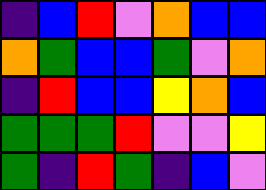[["indigo", "blue", "red", "violet", "orange", "blue", "blue"], ["orange", "green", "blue", "blue", "green", "violet", "orange"], ["indigo", "red", "blue", "blue", "yellow", "orange", "blue"], ["green", "green", "green", "red", "violet", "violet", "yellow"], ["green", "indigo", "red", "green", "indigo", "blue", "violet"]]